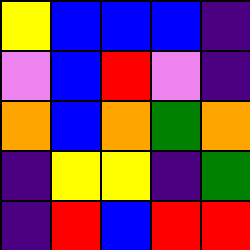[["yellow", "blue", "blue", "blue", "indigo"], ["violet", "blue", "red", "violet", "indigo"], ["orange", "blue", "orange", "green", "orange"], ["indigo", "yellow", "yellow", "indigo", "green"], ["indigo", "red", "blue", "red", "red"]]